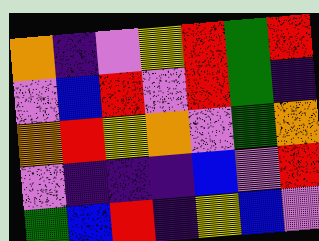[["orange", "indigo", "violet", "yellow", "red", "green", "red"], ["violet", "blue", "red", "violet", "red", "green", "indigo"], ["orange", "red", "yellow", "orange", "violet", "green", "orange"], ["violet", "indigo", "indigo", "indigo", "blue", "violet", "red"], ["green", "blue", "red", "indigo", "yellow", "blue", "violet"]]